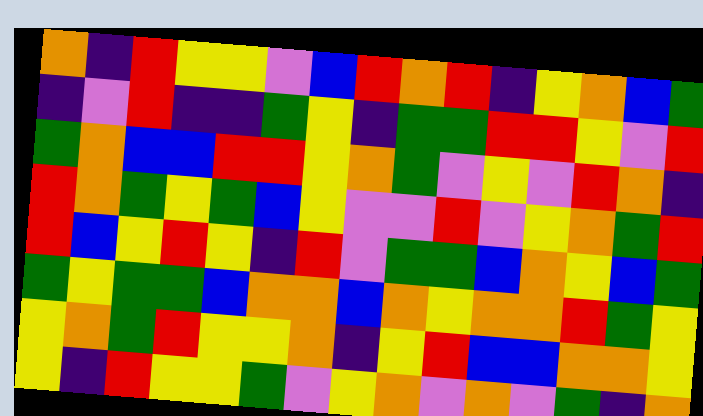[["orange", "indigo", "red", "yellow", "yellow", "violet", "blue", "red", "orange", "red", "indigo", "yellow", "orange", "blue", "green"], ["indigo", "violet", "red", "indigo", "indigo", "green", "yellow", "indigo", "green", "green", "red", "red", "yellow", "violet", "red"], ["green", "orange", "blue", "blue", "red", "red", "yellow", "orange", "green", "violet", "yellow", "violet", "red", "orange", "indigo"], ["red", "orange", "green", "yellow", "green", "blue", "yellow", "violet", "violet", "red", "violet", "yellow", "orange", "green", "red"], ["red", "blue", "yellow", "red", "yellow", "indigo", "red", "violet", "green", "green", "blue", "orange", "yellow", "blue", "green"], ["green", "yellow", "green", "green", "blue", "orange", "orange", "blue", "orange", "yellow", "orange", "orange", "red", "green", "yellow"], ["yellow", "orange", "green", "red", "yellow", "yellow", "orange", "indigo", "yellow", "red", "blue", "blue", "orange", "orange", "yellow"], ["yellow", "indigo", "red", "yellow", "yellow", "green", "violet", "yellow", "orange", "violet", "orange", "violet", "green", "indigo", "orange"]]